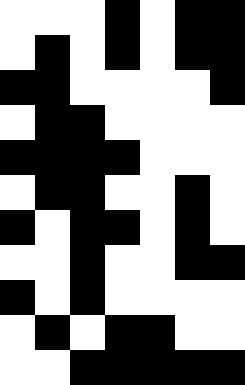[["white", "white", "white", "black", "white", "black", "black"], ["white", "black", "white", "black", "white", "black", "black"], ["black", "black", "white", "white", "white", "white", "black"], ["white", "black", "black", "white", "white", "white", "white"], ["black", "black", "black", "black", "white", "white", "white"], ["white", "black", "black", "white", "white", "black", "white"], ["black", "white", "black", "black", "white", "black", "white"], ["white", "white", "black", "white", "white", "black", "black"], ["black", "white", "black", "white", "white", "white", "white"], ["white", "black", "white", "black", "black", "white", "white"], ["white", "white", "black", "black", "black", "black", "black"]]